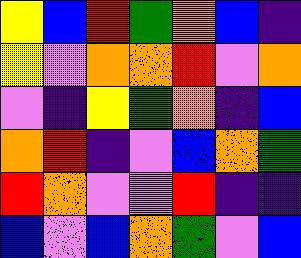[["yellow", "blue", "red", "green", "orange", "blue", "indigo"], ["yellow", "violet", "orange", "orange", "red", "violet", "orange"], ["violet", "indigo", "yellow", "green", "orange", "indigo", "blue"], ["orange", "red", "indigo", "violet", "blue", "orange", "green"], ["red", "orange", "violet", "violet", "red", "indigo", "indigo"], ["blue", "violet", "blue", "orange", "green", "violet", "blue"]]